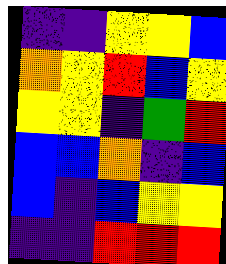[["indigo", "indigo", "yellow", "yellow", "blue"], ["orange", "yellow", "red", "blue", "yellow"], ["yellow", "yellow", "indigo", "green", "red"], ["blue", "blue", "orange", "indigo", "blue"], ["blue", "indigo", "blue", "yellow", "yellow"], ["indigo", "indigo", "red", "red", "red"]]